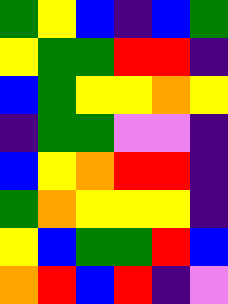[["green", "yellow", "blue", "indigo", "blue", "green"], ["yellow", "green", "green", "red", "red", "indigo"], ["blue", "green", "yellow", "yellow", "orange", "yellow"], ["indigo", "green", "green", "violet", "violet", "indigo"], ["blue", "yellow", "orange", "red", "red", "indigo"], ["green", "orange", "yellow", "yellow", "yellow", "indigo"], ["yellow", "blue", "green", "green", "red", "blue"], ["orange", "red", "blue", "red", "indigo", "violet"]]